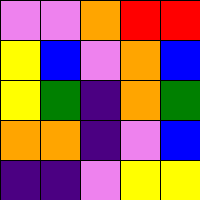[["violet", "violet", "orange", "red", "red"], ["yellow", "blue", "violet", "orange", "blue"], ["yellow", "green", "indigo", "orange", "green"], ["orange", "orange", "indigo", "violet", "blue"], ["indigo", "indigo", "violet", "yellow", "yellow"]]